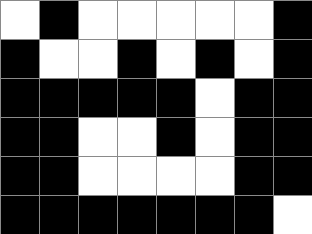[["white", "black", "white", "white", "white", "white", "white", "black"], ["black", "white", "white", "black", "white", "black", "white", "black"], ["black", "black", "black", "black", "black", "white", "black", "black"], ["black", "black", "white", "white", "black", "white", "black", "black"], ["black", "black", "white", "white", "white", "white", "black", "black"], ["black", "black", "black", "black", "black", "black", "black", "white"]]